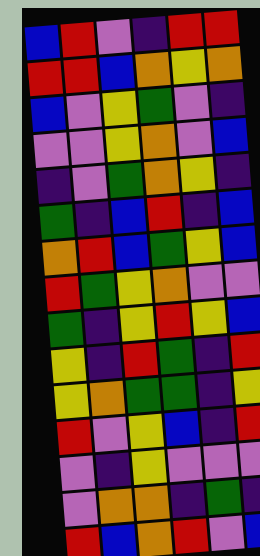[["blue", "red", "violet", "indigo", "red", "red"], ["red", "red", "blue", "orange", "yellow", "orange"], ["blue", "violet", "yellow", "green", "violet", "indigo"], ["violet", "violet", "yellow", "orange", "violet", "blue"], ["indigo", "violet", "green", "orange", "yellow", "indigo"], ["green", "indigo", "blue", "red", "indigo", "blue"], ["orange", "red", "blue", "green", "yellow", "blue"], ["red", "green", "yellow", "orange", "violet", "violet"], ["green", "indigo", "yellow", "red", "yellow", "blue"], ["yellow", "indigo", "red", "green", "indigo", "red"], ["yellow", "orange", "green", "green", "indigo", "yellow"], ["red", "violet", "yellow", "blue", "indigo", "red"], ["violet", "indigo", "yellow", "violet", "violet", "violet"], ["violet", "orange", "orange", "indigo", "green", "indigo"], ["red", "blue", "orange", "red", "violet", "blue"]]